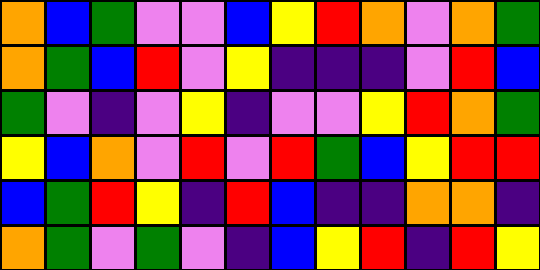[["orange", "blue", "green", "violet", "violet", "blue", "yellow", "red", "orange", "violet", "orange", "green"], ["orange", "green", "blue", "red", "violet", "yellow", "indigo", "indigo", "indigo", "violet", "red", "blue"], ["green", "violet", "indigo", "violet", "yellow", "indigo", "violet", "violet", "yellow", "red", "orange", "green"], ["yellow", "blue", "orange", "violet", "red", "violet", "red", "green", "blue", "yellow", "red", "red"], ["blue", "green", "red", "yellow", "indigo", "red", "blue", "indigo", "indigo", "orange", "orange", "indigo"], ["orange", "green", "violet", "green", "violet", "indigo", "blue", "yellow", "red", "indigo", "red", "yellow"]]